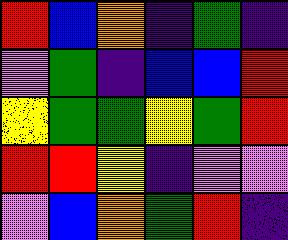[["red", "blue", "orange", "indigo", "green", "indigo"], ["violet", "green", "indigo", "blue", "blue", "red"], ["yellow", "green", "green", "yellow", "green", "red"], ["red", "red", "yellow", "indigo", "violet", "violet"], ["violet", "blue", "orange", "green", "red", "indigo"]]